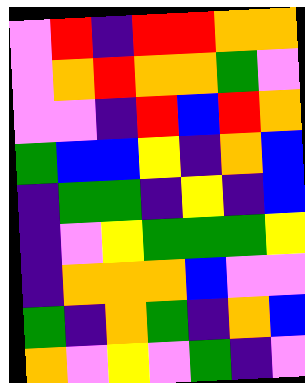[["violet", "red", "indigo", "red", "red", "orange", "orange"], ["violet", "orange", "red", "orange", "orange", "green", "violet"], ["violet", "violet", "indigo", "red", "blue", "red", "orange"], ["green", "blue", "blue", "yellow", "indigo", "orange", "blue"], ["indigo", "green", "green", "indigo", "yellow", "indigo", "blue"], ["indigo", "violet", "yellow", "green", "green", "green", "yellow"], ["indigo", "orange", "orange", "orange", "blue", "violet", "violet"], ["green", "indigo", "orange", "green", "indigo", "orange", "blue"], ["orange", "violet", "yellow", "violet", "green", "indigo", "violet"]]